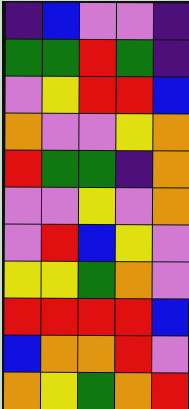[["indigo", "blue", "violet", "violet", "indigo"], ["green", "green", "red", "green", "indigo"], ["violet", "yellow", "red", "red", "blue"], ["orange", "violet", "violet", "yellow", "orange"], ["red", "green", "green", "indigo", "orange"], ["violet", "violet", "yellow", "violet", "orange"], ["violet", "red", "blue", "yellow", "violet"], ["yellow", "yellow", "green", "orange", "violet"], ["red", "red", "red", "red", "blue"], ["blue", "orange", "orange", "red", "violet"], ["orange", "yellow", "green", "orange", "red"]]